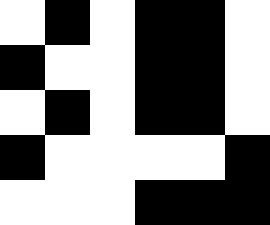[["white", "black", "white", "black", "black", "white"], ["black", "white", "white", "black", "black", "white"], ["white", "black", "white", "black", "black", "white"], ["black", "white", "white", "white", "white", "black"], ["white", "white", "white", "black", "black", "black"]]